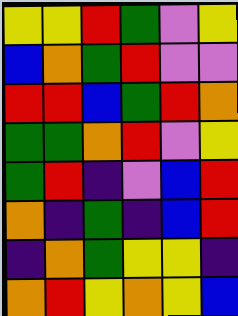[["yellow", "yellow", "red", "green", "violet", "yellow"], ["blue", "orange", "green", "red", "violet", "violet"], ["red", "red", "blue", "green", "red", "orange"], ["green", "green", "orange", "red", "violet", "yellow"], ["green", "red", "indigo", "violet", "blue", "red"], ["orange", "indigo", "green", "indigo", "blue", "red"], ["indigo", "orange", "green", "yellow", "yellow", "indigo"], ["orange", "red", "yellow", "orange", "yellow", "blue"]]